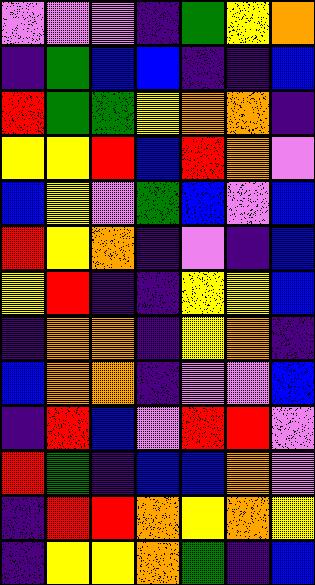[["violet", "violet", "violet", "indigo", "green", "yellow", "orange"], ["indigo", "green", "blue", "blue", "indigo", "indigo", "blue"], ["red", "green", "green", "yellow", "orange", "orange", "indigo"], ["yellow", "yellow", "red", "blue", "red", "orange", "violet"], ["blue", "yellow", "violet", "green", "blue", "violet", "blue"], ["red", "yellow", "orange", "indigo", "violet", "indigo", "blue"], ["yellow", "red", "indigo", "indigo", "yellow", "yellow", "blue"], ["indigo", "orange", "orange", "indigo", "yellow", "orange", "indigo"], ["blue", "orange", "orange", "indigo", "violet", "violet", "blue"], ["indigo", "red", "blue", "violet", "red", "red", "violet"], ["red", "green", "indigo", "blue", "blue", "orange", "violet"], ["indigo", "red", "red", "orange", "yellow", "orange", "yellow"], ["indigo", "yellow", "yellow", "orange", "green", "indigo", "blue"]]